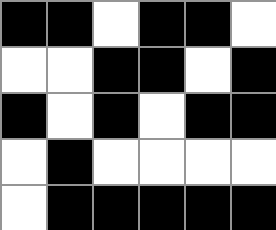[["black", "black", "white", "black", "black", "white"], ["white", "white", "black", "black", "white", "black"], ["black", "white", "black", "white", "black", "black"], ["white", "black", "white", "white", "white", "white"], ["white", "black", "black", "black", "black", "black"]]